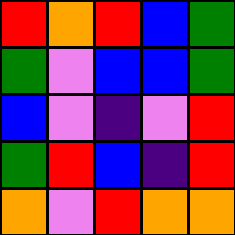[["red", "orange", "red", "blue", "green"], ["green", "violet", "blue", "blue", "green"], ["blue", "violet", "indigo", "violet", "red"], ["green", "red", "blue", "indigo", "red"], ["orange", "violet", "red", "orange", "orange"]]